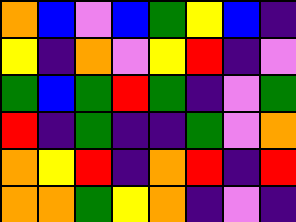[["orange", "blue", "violet", "blue", "green", "yellow", "blue", "indigo"], ["yellow", "indigo", "orange", "violet", "yellow", "red", "indigo", "violet"], ["green", "blue", "green", "red", "green", "indigo", "violet", "green"], ["red", "indigo", "green", "indigo", "indigo", "green", "violet", "orange"], ["orange", "yellow", "red", "indigo", "orange", "red", "indigo", "red"], ["orange", "orange", "green", "yellow", "orange", "indigo", "violet", "indigo"]]